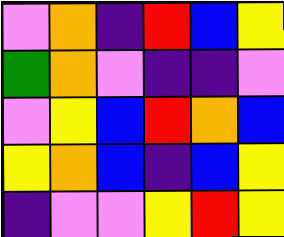[["violet", "orange", "indigo", "red", "blue", "yellow"], ["green", "orange", "violet", "indigo", "indigo", "violet"], ["violet", "yellow", "blue", "red", "orange", "blue"], ["yellow", "orange", "blue", "indigo", "blue", "yellow"], ["indigo", "violet", "violet", "yellow", "red", "yellow"]]